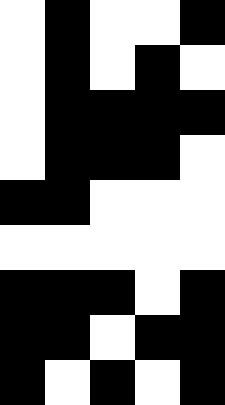[["white", "black", "white", "white", "black"], ["white", "black", "white", "black", "white"], ["white", "black", "black", "black", "black"], ["white", "black", "black", "black", "white"], ["black", "black", "white", "white", "white"], ["white", "white", "white", "white", "white"], ["black", "black", "black", "white", "black"], ["black", "black", "white", "black", "black"], ["black", "white", "black", "white", "black"]]